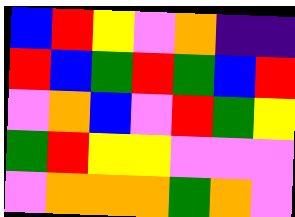[["blue", "red", "yellow", "violet", "orange", "indigo", "indigo"], ["red", "blue", "green", "red", "green", "blue", "red"], ["violet", "orange", "blue", "violet", "red", "green", "yellow"], ["green", "red", "yellow", "yellow", "violet", "violet", "violet"], ["violet", "orange", "orange", "orange", "green", "orange", "violet"]]